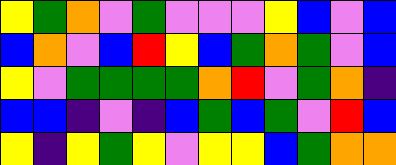[["yellow", "green", "orange", "violet", "green", "violet", "violet", "violet", "yellow", "blue", "violet", "blue"], ["blue", "orange", "violet", "blue", "red", "yellow", "blue", "green", "orange", "green", "violet", "blue"], ["yellow", "violet", "green", "green", "green", "green", "orange", "red", "violet", "green", "orange", "indigo"], ["blue", "blue", "indigo", "violet", "indigo", "blue", "green", "blue", "green", "violet", "red", "blue"], ["yellow", "indigo", "yellow", "green", "yellow", "violet", "yellow", "yellow", "blue", "green", "orange", "orange"]]